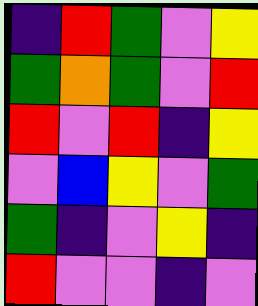[["indigo", "red", "green", "violet", "yellow"], ["green", "orange", "green", "violet", "red"], ["red", "violet", "red", "indigo", "yellow"], ["violet", "blue", "yellow", "violet", "green"], ["green", "indigo", "violet", "yellow", "indigo"], ["red", "violet", "violet", "indigo", "violet"]]